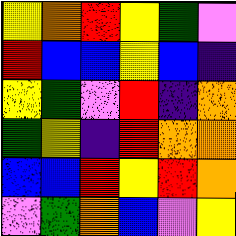[["yellow", "orange", "red", "yellow", "green", "violet"], ["red", "blue", "blue", "yellow", "blue", "indigo"], ["yellow", "green", "violet", "red", "indigo", "orange"], ["green", "yellow", "indigo", "red", "orange", "orange"], ["blue", "blue", "red", "yellow", "red", "orange"], ["violet", "green", "orange", "blue", "violet", "yellow"]]